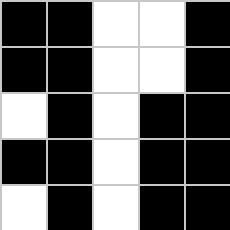[["black", "black", "white", "white", "black"], ["black", "black", "white", "white", "black"], ["white", "black", "white", "black", "black"], ["black", "black", "white", "black", "black"], ["white", "black", "white", "black", "black"]]